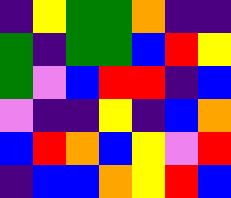[["indigo", "yellow", "green", "green", "orange", "indigo", "indigo"], ["green", "indigo", "green", "green", "blue", "red", "yellow"], ["green", "violet", "blue", "red", "red", "indigo", "blue"], ["violet", "indigo", "indigo", "yellow", "indigo", "blue", "orange"], ["blue", "red", "orange", "blue", "yellow", "violet", "red"], ["indigo", "blue", "blue", "orange", "yellow", "red", "blue"]]